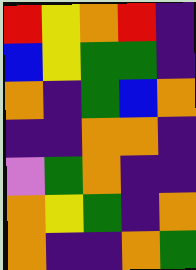[["red", "yellow", "orange", "red", "indigo"], ["blue", "yellow", "green", "green", "indigo"], ["orange", "indigo", "green", "blue", "orange"], ["indigo", "indigo", "orange", "orange", "indigo"], ["violet", "green", "orange", "indigo", "indigo"], ["orange", "yellow", "green", "indigo", "orange"], ["orange", "indigo", "indigo", "orange", "green"]]